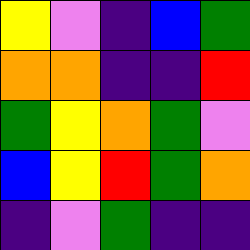[["yellow", "violet", "indigo", "blue", "green"], ["orange", "orange", "indigo", "indigo", "red"], ["green", "yellow", "orange", "green", "violet"], ["blue", "yellow", "red", "green", "orange"], ["indigo", "violet", "green", "indigo", "indigo"]]